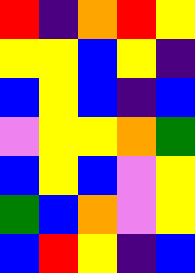[["red", "indigo", "orange", "red", "yellow"], ["yellow", "yellow", "blue", "yellow", "indigo"], ["blue", "yellow", "blue", "indigo", "blue"], ["violet", "yellow", "yellow", "orange", "green"], ["blue", "yellow", "blue", "violet", "yellow"], ["green", "blue", "orange", "violet", "yellow"], ["blue", "red", "yellow", "indigo", "blue"]]